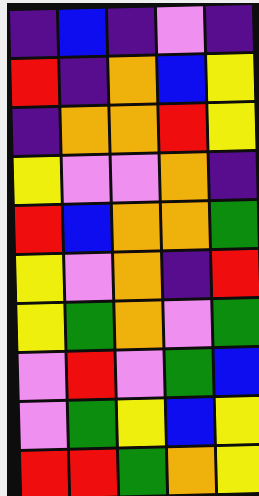[["indigo", "blue", "indigo", "violet", "indigo"], ["red", "indigo", "orange", "blue", "yellow"], ["indigo", "orange", "orange", "red", "yellow"], ["yellow", "violet", "violet", "orange", "indigo"], ["red", "blue", "orange", "orange", "green"], ["yellow", "violet", "orange", "indigo", "red"], ["yellow", "green", "orange", "violet", "green"], ["violet", "red", "violet", "green", "blue"], ["violet", "green", "yellow", "blue", "yellow"], ["red", "red", "green", "orange", "yellow"]]